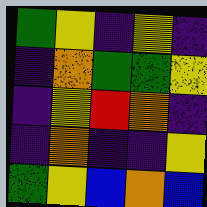[["green", "yellow", "indigo", "yellow", "indigo"], ["indigo", "orange", "green", "green", "yellow"], ["indigo", "yellow", "red", "orange", "indigo"], ["indigo", "orange", "indigo", "indigo", "yellow"], ["green", "yellow", "blue", "orange", "blue"]]